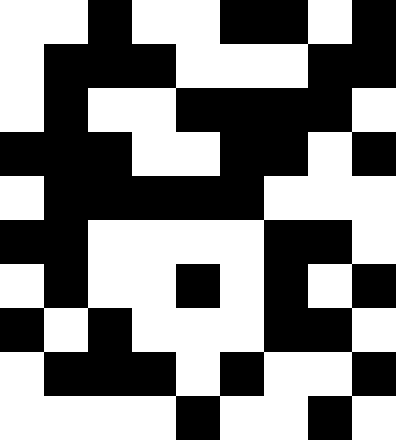[["white", "white", "black", "white", "white", "black", "black", "white", "black"], ["white", "black", "black", "black", "white", "white", "white", "black", "black"], ["white", "black", "white", "white", "black", "black", "black", "black", "white"], ["black", "black", "black", "white", "white", "black", "black", "white", "black"], ["white", "black", "black", "black", "black", "black", "white", "white", "white"], ["black", "black", "white", "white", "white", "white", "black", "black", "white"], ["white", "black", "white", "white", "black", "white", "black", "white", "black"], ["black", "white", "black", "white", "white", "white", "black", "black", "white"], ["white", "black", "black", "black", "white", "black", "white", "white", "black"], ["white", "white", "white", "white", "black", "white", "white", "black", "white"]]